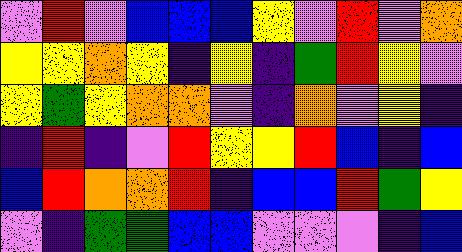[["violet", "red", "violet", "blue", "blue", "blue", "yellow", "violet", "red", "violet", "orange"], ["yellow", "yellow", "orange", "yellow", "indigo", "yellow", "indigo", "green", "red", "yellow", "violet"], ["yellow", "green", "yellow", "orange", "orange", "violet", "indigo", "orange", "violet", "yellow", "indigo"], ["indigo", "red", "indigo", "violet", "red", "yellow", "yellow", "red", "blue", "indigo", "blue"], ["blue", "red", "orange", "orange", "red", "indigo", "blue", "blue", "red", "green", "yellow"], ["violet", "indigo", "green", "green", "blue", "blue", "violet", "violet", "violet", "indigo", "blue"]]